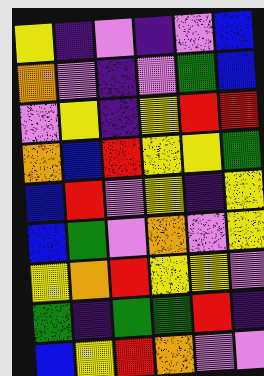[["yellow", "indigo", "violet", "indigo", "violet", "blue"], ["orange", "violet", "indigo", "violet", "green", "blue"], ["violet", "yellow", "indigo", "yellow", "red", "red"], ["orange", "blue", "red", "yellow", "yellow", "green"], ["blue", "red", "violet", "yellow", "indigo", "yellow"], ["blue", "green", "violet", "orange", "violet", "yellow"], ["yellow", "orange", "red", "yellow", "yellow", "violet"], ["green", "indigo", "green", "green", "red", "indigo"], ["blue", "yellow", "red", "orange", "violet", "violet"]]